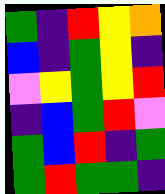[["green", "indigo", "red", "yellow", "orange"], ["blue", "indigo", "green", "yellow", "indigo"], ["violet", "yellow", "green", "yellow", "red"], ["indigo", "blue", "green", "red", "violet"], ["green", "blue", "red", "indigo", "green"], ["green", "red", "green", "green", "indigo"]]